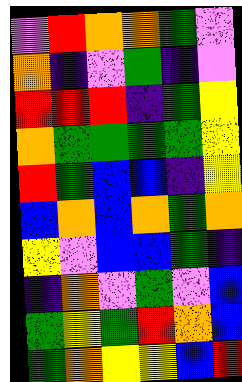[["violet", "red", "orange", "orange", "green", "violet"], ["orange", "indigo", "violet", "green", "indigo", "violet"], ["red", "red", "red", "indigo", "green", "yellow"], ["orange", "green", "green", "green", "green", "yellow"], ["red", "green", "blue", "blue", "indigo", "yellow"], ["blue", "orange", "blue", "orange", "green", "orange"], ["yellow", "violet", "blue", "blue", "green", "indigo"], ["indigo", "orange", "violet", "green", "violet", "blue"], ["green", "yellow", "green", "red", "orange", "blue"], ["green", "orange", "yellow", "yellow", "blue", "red"]]